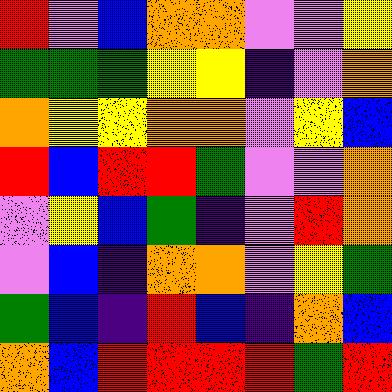[["red", "violet", "blue", "orange", "orange", "violet", "violet", "yellow"], ["green", "green", "green", "yellow", "yellow", "indigo", "violet", "orange"], ["orange", "yellow", "yellow", "orange", "orange", "violet", "yellow", "blue"], ["red", "blue", "red", "red", "green", "violet", "violet", "orange"], ["violet", "yellow", "blue", "green", "indigo", "violet", "red", "orange"], ["violet", "blue", "indigo", "orange", "orange", "violet", "yellow", "green"], ["green", "blue", "indigo", "red", "blue", "indigo", "orange", "blue"], ["orange", "blue", "red", "red", "red", "red", "green", "red"]]